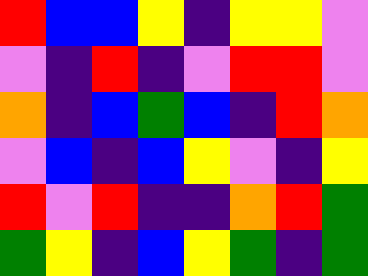[["red", "blue", "blue", "yellow", "indigo", "yellow", "yellow", "violet"], ["violet", "indigo", "red", "indigo", "violet", "red", "red", "violet"], ["orange", "indigo", "blue", "green", "blue", "indigo", "red", "orange"], ["violet", "blue", "indigo", "blue", "yellow", "violet", "indigo", "yellow"], ["red", "violet", "red", "indigo", "indigo", "orange", "red", "green"], ["green", "yellow", "indigo", "blue", "yellow", "green", "indigo", "green"]]